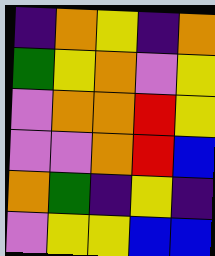[["indigo", "orange", "yellow", "indigo", "orange"], ["green", "yellow", "orange", "violet", "yellow"], ["violet", "orange", "orange", "red", "yellow"], ["violet", "violet", "orange", "red", "blue"], ["orange", "green", "indigo", "yellow", "indigo"], ["violet", "yellow", "yellow", "blue", "blue"]]